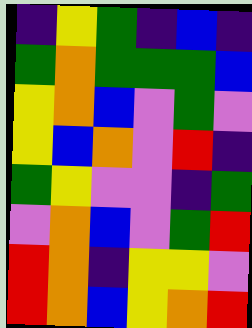[["indigo", "yellow", "green", "indigo", "blue", "indigo"], ["green", "orange", "green", "green", "green", "blue"], ["yellow", "orange", "blue", "violet", "green", "violet"], ["yellow", "blue", "orange", "violet", "red", "indigo"], ["green", "yellow", "violet", "violet", "indigo", "green"], ["violet", "orange", "blue", "violet", "green", "red"], ["red", "orange", "indigo", "yellow", "yellow", "violet"], ["red", "orange", "blue", "yellow", "orange", "red"]]